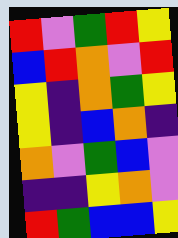[["red", "violet", "green", "red", "yellow"], ["blue", "red", "orange", "violet", "red"], ["yellow", "indigo", "orange", "green", "yellow"], ["yellow", "indigo", "blue", "orange", "indigo"], ["orange", "violet", "green", "blue", "violet"], ["indigo", "indigo", "yellow", "orange", "violet"], ["red", "green", "blue", "blue", "yellow"]]